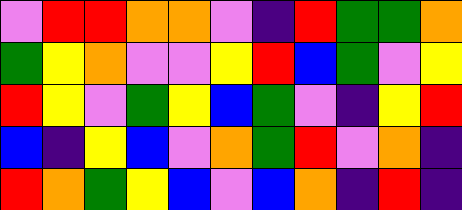[["violet", "red", "red", "orange", "orange", "violet", "indigo", "red", "green", "green", "orange"], ["green", "yellow", "orange", "violet", "violet", "yellow", "red", "blue", "green", "violet", "yellow"], ["red", "yellow", "violet", "green", "yellow", "blue", "green", "violet", "indigo", "yellow", "red"], ["blue", "indigo", "yellow", "blue", "violet", "orange", "green", "red", "violet", "orange", "indigo"], ["red", "orange", "green", "yellow", "blue", "violet", "blue", "orange", "indigo", "red", "indigo"]]